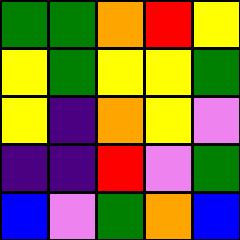[["green", "green", "orange", "red", "yellow"], ["yellow", "green", "yellow", "yellow", "green"], ["yellow", "indigo", "orange", "yellow", "violet"], ["indigo", "indigo", "red", "violet", "green"], ["blue", "violet", "green", "orange", "blue"]]